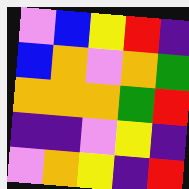[["violet", "blue", "yellow", "red", "indigo"], ["blue", "orange", "violet", "orange", "green"], ["orange", "orange", "orange", "green", "red"], ["indigo", "indigo", "violet", "yellow", "indigo"], ["violet", "orange", "yellow", "indigo", "red"]]